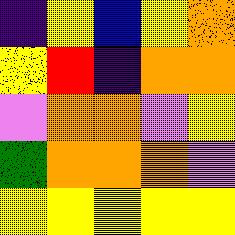[["indigo", "yellow", "blue", "yellow", "orange"], ["yellow", "red", "indigo", "orange", "orange"], ["violet", "orange", "orange", "violet", "yellow"], ["green", "orange", "orange", "orange", "violet"], ["yellow", "yellow", "yellow", "yellow", "yellow"]]